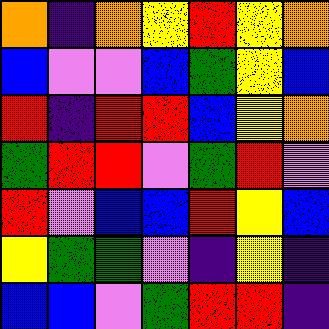[["orange", "indigo", "orange", "yellow", "red", "yellow", "orange"], ["blue", "violet", "violet", "blue", "green", "yellow", "blue"], ["red", "indigo", "red", "red", "blue", "yellow", "orange"], ["green", "red", "red", "violet", "green", "red", "violet"], ["red", "violet", "blue", "blue", "red", "yellow", "blue"], ["yellow", "green", "green", "violet", "indigo", "yellow", "indigo"], ["blue", "blue", "violet", "green", "red", "red", "indigo"]]